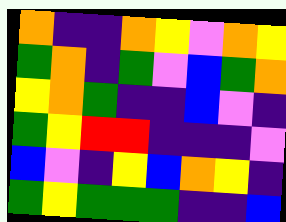[["orange", "indigo", "indigo", "orange", "yellow", "violet", "orange", "yellow"], ["green", "orange", "indigo", "green", "violet", "blue", "green", "orange"], ["yellow", "orange", "green", "indigo", "indigo", "blue", "violet", "indigo"], ["green", "yellow", "red", "red", "indigo", "indigo", "indigo", "violet"], ["blue", "violet", "indigo", "yellow", "blue", "orange", "yellow", "indigo"], ["green", "yellow", "green", "green", "green", "indigo", "indigo", "blue"]]